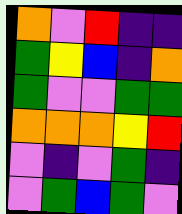[["orange", "violet", "red", "indigo", "indigo"], ["green", "yellow", "blue", "indigo", "orange"], ["green", "violet", "violet", "green", "green"], ["orange", "orange", "orange", "yellow", "red"], ["violet", "indigo", "violet", "green", "indigo"], ["violet", "green", "blue", "green", "violet"]]